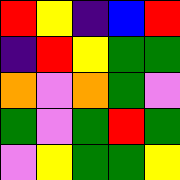[["red", "yellow", "indigo", "blue", "red"], ["indigo", "red", "yellow", "green", "green"], ["orange", "violet", "orange", "green", "violet"], ["green", "violet", "green", "red", "green"], ["violet", "yellow", "green", "green", "yellow"]]